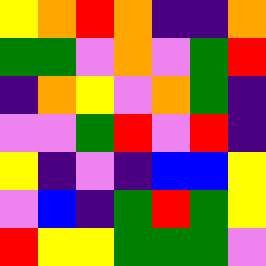[["yellow", "orange", "red", "orange", "indigo", "indigo", "orange"], ["green", "green", "violet", "orange", "violet", "green", "red"], ["indigo", "orange", "yellow", "violet", "orange", "green", "indigo"], ["violet", "violet", "green", "red", "violet", "red", "indigo"], ["yellow", "indigo", "violet", "indigo", "blue", "blue", "yellow"], ["violet", "blue", "indigo", "green", "red", "green", "yellow"], ["red", "yellow", "yellow", "green", "green", "green", "violet"]]